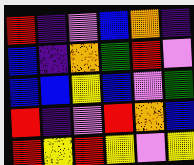[["red", "indigo", "violet", "blue", "orange", "indigo"], ["blue", "indigo", "orange", "green", "red", "violet"], ["blue", "blue", "yellow", "blue", "violet", "green"], ["red", "indigo", "violet", "red", "orange", "blue"], ["red", "yellow", "red", "yellow", "violet", "yellow"]]